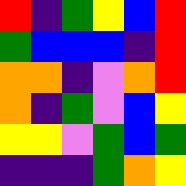[["red", "indigo", "green", "yellow", "blue", "red"], ["green", "blue", "blue", "blue", "indigo", "red"], ["orange", "orange", "indigo", "violet", "orange", "red"], ["orange", "indigo", "green", "violet", "blue", "yellow"], ["yellow", "yellow", "violet", "green", "blue", "green"], ["indigo", "indigo", "indigo", "green", "orange", "yellow"]]